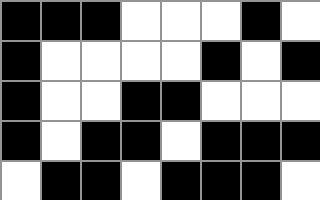[["black", "black", "black", "white", "white", "white", "black", "white"], ["black", "white", "white", "white", "white", "black", "white", "black"], ["black", "white", "white", "black", "black", "white", "white", "white"], ["black", "white", "black", "black", "white", "black", "black", "black"], ["white", "black", "black", "white", "black", "black", "black", "white"]]